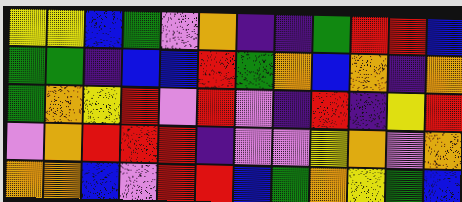[["yellow", "yellow", "blue", "green", "violet", "orange", "indigo", "indigo", "green", "red", "red", "blue"], ["green", "green", "indigo", "blue", "blue", "red", "green", "orange", "blue", "orange", "indigo", "orange"], ["green", "orange", "yellow", "red", "violet", "red", "violet", "indigo", "red", "indigo", "yellow", "red"], ["violet", "orange", "red", "red", "red", "indigo", "violet", "violet", "yellow", "orange", "violet", "orange"], ["orange", "orange", "blue", "violet", "red", "red", "blue", "green", "orange", "yellow", "green", "blue"]]